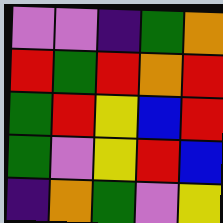[["violet", "violet", "indigo", "green", "orange"], ["red", "green", "red", "orange", "red"], ["green", "red", "yellow", "blue", "red"], ["green", "violet", "yellow", "red", "blue"], ["indigo", "orange", "green", "violet", "yellow"]]